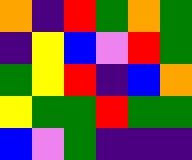[["orange", "indigo", "red", "green", "orange", "green"], ["indigo", "yellow", "blue", "violet", "red", "green"], ["green", "yellow", "red", "indigo", "blue", "orange"], ["yellow", "green", "green", "red", "green", "green"], ["blue", "violet", "green", "indigo", "indigo", "indigo"]]